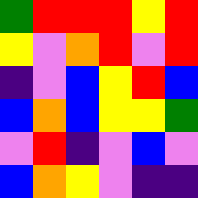[["green", "red", "red", "red", "yellow", "red"], ["yellow", "violet", "orange", "red", "violet", "red"], ["indigo", "violet", "blue", "yellow", "red", "blue"], ["blue", "orange", "blue", "yellow", "yellow", "green"], ["violet", "red", "indigo", "violet", "blue", "violet"], ["blue", "orange", "yellow", "violet", "indigo", "indigo"]]